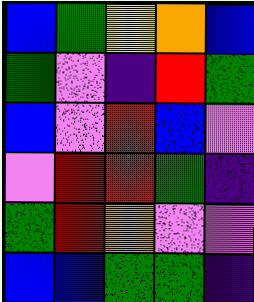[["blue", "green", "yellow", "orange", "blue"], ["green", "violet", "indigo", "red", "green"], ["blue", "violet", "red", "blue", "violet"], ["violet", "red", "red", "green", "indigo"], ["green", "red", "orange", "violet", "violet"], ["blue", "blue", "green", "green", "indigo"]]